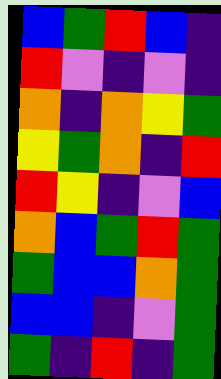[["blue", "green", "red", "blue", "indigo"], ["red", "violet", "indigo", "violet", "indigo"], ["orange", "indigo", "orange", "yellow", "green"], ["yellow", "green", "orange", "indigo", "red"], ["red", "yellow", "indigo", "violet", "blue"], ["orange", "blue", "green", "red", "green"], ["green", "blue", "blue", "orange", "green"], ["blue", "blue", "indigo", "violet", "green"], ["green", "indigo", "red", "indigo", "green"]]